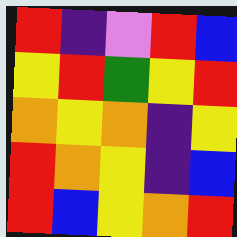[["red", "indigo", "violet", "red", "blue"], ["yellow", "red", "green", "yellow", "red"], ["orange", "yellow", "orange", "indigo", "yellow"], ["red", "orange", "yellow", "indigo", "blue"], ["red", "blue", "yellow", "orange", "red"]]